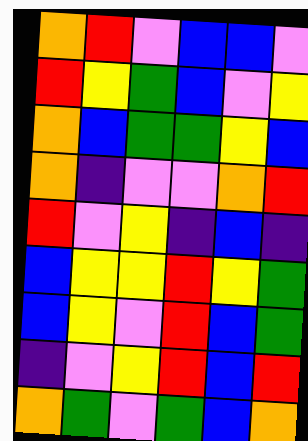[["orange", "red", "violet", "blue", "blue", "violet"], ["red", "yellow", "green", "blue", "violet", "yellow"], ["orange", "blue", "green", "green", "yellow", "blue"], ["orange", "indigo", "violet", "violet", "orange", "red"], ["red", "violet", "yellow", "indigo", "blue", "indigo"], ["blue", "yellow", "yellow", "red", "yellow", "green"], ["blue", "yellow", "violet", "red", "blue", "green"], ["indigo", "violet", "yellow", "red", "blue", "red"], ["orange", "green", "violet", "green", "blue", "orange"]]